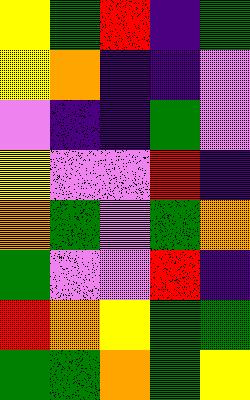[["yellow", "green", "red", "indigo", "green"], ["yellow", "orange", "indigo", "indigo", "violet"], ["violet", "indigo", "indigo", "green", "violet"], ["yellow", "violet", "violet", "red", "indigo"], ["orange", "green", "violet", "green", "orange"], ["green", "violet", "violet", "red", "indigo"], ["red", "orange", "yellow", "green", "green"], ["green", "green", "orange", "green", "yellow"]]